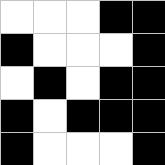[["white", "white", "white", "black", "black"], ["black", "white", "white", "white", "black"], ["white", "black", "white", "black", "black"], ["black", "white", "black", "black", "black"], ["black", "white", "white", "white", "black"]]